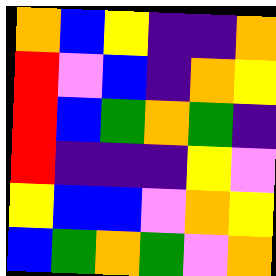[["orange", "blue", "yellow", "indigo", "indigo", "orange"], ["red", "violet", "blue", "indigo", "orange", "yellow"], ["red", "blue", "green", "orange", "green", "indigo"], ["red", "indigo", "indigo", "indigo", "yellow", "violet"], ["yellow", "blue", "blue", "violet", "orange", "yellow"], ["blue", "green", "orange", "green", "violet", "orange"]]